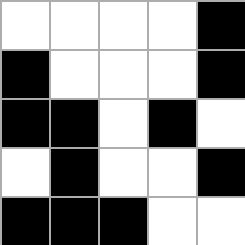[["white", "white", "white", "white", "black"], ["black", "white", "white", "white", "black"], ["black", "black", "white", "black", "white"], ["white", "black", "white", "white", "black"], ["black", "black", "black", "white", "white"]]